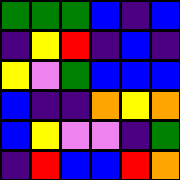[["green", "green", "green", "blue", "indigo", "blue"], ["indigo", "yellow", "red", "indigo", "blue", "indigo"], ["yellow", "violet", "green", "blue", "blue", "blue"], ["blue", "indigo", "indigo", "orange", "yellow", "orange"], ["blue", "yellow", "violet", "violet", "indigo", "green"], ["indigo", "red", "blue", "blue", "red", "orange"]]